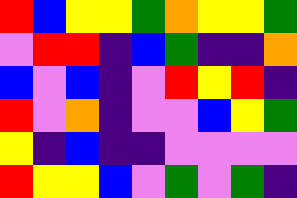[["red", "blue", "yellow", "yellow", "green", "orange", "yellow", "yellow", "green"], ["violet", "red", "red", "indigo", "blue", "green", "indigo", "indigo", "orange"], ["blue", "violet", "blue", "indigo", "violet", "red", "yellow", "red", "indigo"], ["red", "violet", "orange", "indigo", "violet", "violet", "blue", "yellow", "green"], ["yellow", "indigo", "blue", "indigo", "indigo", "violet", "violet", "violet", "violet"], ["red", "yellow", "yellow", "blue", "violet", "green", "violet", "green", "indigo"]]